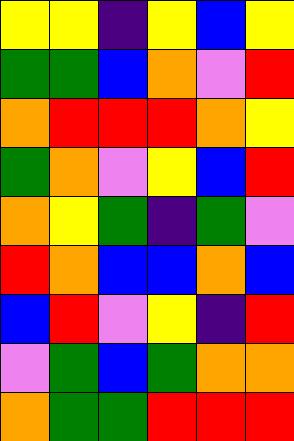[["yellow", "yellow", "indigo", "yellow", "blue", "yellow"], ["green", "green", "blue", "orange", "violet", "red"], ["orange", "red", "red", "red", "orange", "yellow"], ["green", "orange", "violet", "yellow", "blue", "red"], ["orange", "yellow", "green", "indigo", "green", "violet"], ["red", "orange", "blue", "blue", "orange", "blue"], ["blue", "red", "violet", "yellow", "indigo", "red"], ["violet", "green", "blue", "green", "orange", "orange"], ["orange", "green", "green", "red", "red", "red"]]